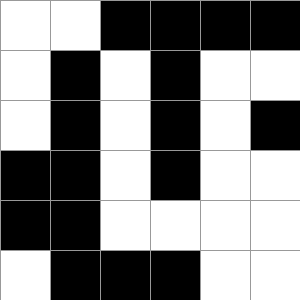[["white", "white", "black", "black", "black", "black"], ["white", "black", "white", "black", "white", "white"], ["white", "black", "white", "black", "white", "black"], ["black", "black", "white", "black", "white", "white"], ["black", "black", "white", "white", "white", "white"], ["white", "black", "black", "black", "white", "white"]]